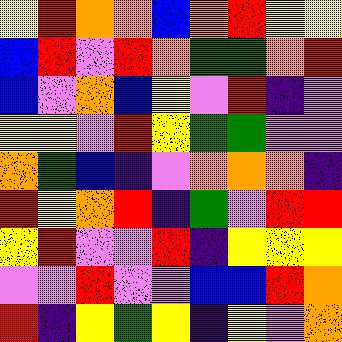[["yellow", "red", "orange", "orange", "blue", "orange", "red", "yellow", "yellow"], ["blue", "red", "violet", "red", "orange", "green", "green", "orange", "red"], ["blue", "violet", "orange", "blue", "yellow", "violet", "red", "indigo", "violet"], ["yellow", "yellow", "violet", "red", "yellow", "green", "green", "violet", "violet"], ["orange", "green", "blue", "indigo", "violet", "orange", "orange", "orange", "indigo"], ["red", "yellow", "orange", "red", "indigo", "green", "violet", "red", "red"], ["yellow", "red", "violet", "violet", "red", "indigo", "yellow", "yellow", "yellow"], ["violet", "violet", "red", "violet", "violet", "blue", "blue", "red", "orange"], ["red", "indigo", "yellow", "green", "yellow", "indigo", "yellow", "violet", "orange"]]